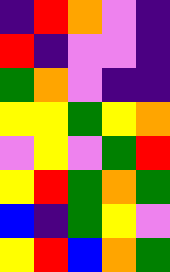[["indigo", "red", "orange", "violet", "indigo"], ["red", "indigo", "violet", "violet", "indigo"], ["green", "orange", "violet", "indigo", "indigo"], ["yellow", "yellow", "green", "yellow", "orange"], ["violet", "yellow", "violet", "green", "red"], ["yellow", "red", "green", "orange", "green"], ["blue", "indigo", "green", "yellow", "violet"], ["yellow", "red", "blue", "orange", "green"]]